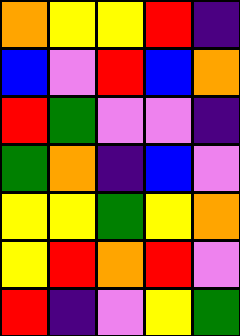[["orange", "yellow", "yellow", "red", "indigo"], ["blue", "violet", "red", "blue", "orange"], ["red", "green", "violet", "violet", "indigo"], ["green", "orange", "indigo", "blue", "violet"], ["yellow", "yellow", "green", "yellow", "orange"], ["yellow", "red", "orange", "red", "violet"], ["red", "indigo", "violet", "yellow", "green"]]